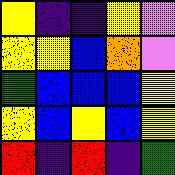[["yellow", "indigo", "indigo", "yellow", "violet"], ["yellow", "yellow", "blue", "orange", "violet"], ["green", "blue", "blue", "blue", "yellow"], ["yellow", "blue", "yellow", "blue", "yellow"], ["red", "indigo", "red", "indigo", "green"]]